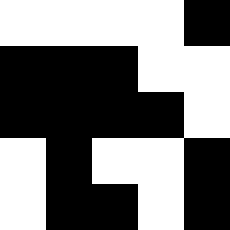[["white", "white", "white", "white", "black"], ["black", "black", "black", "white", "white"], ["black", "black", "black", "black", "white"], ["white", "black", "white", "white", "black"], ["white", "black", "black", "white", "black"]]